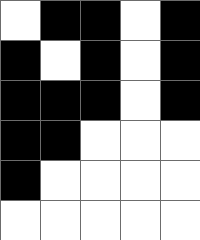[["white", "black", "black", "white", "black"], ["black", "white", "black", "white", "black"], ["black", "black", "black", "white", "black"], ["black", "black", "white", "white", "white"], ["black", "white", "white", "white", "white"], ["white", "white", "white", "white", "white"]]